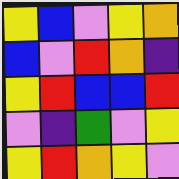[["yellow", "blue", "violet", "yellow", "orange"], ["blue", "violet", "red", "orange", "indigo"], ["yellow", "red", "blue", "blue", "red"], ["violet", "indigo", "green", "violet", "yellow"], ["yellow", "red", "orange", "yellow", "violet"]]